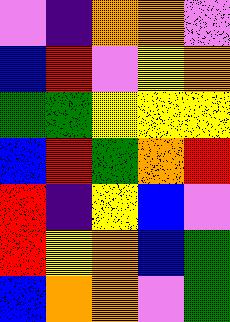[["violet", "indigo", "orange", "orange", "violet"], ["blue", "red", "violet", "yellow", "orange"], ["green", "green", "yellow", "yellow", "yellow"], ["blue", "red", "green", "orange", "red"], ["red", "indigo", "yellow", "blue", "violet"], ["red", "yellow", "orange", "blue", "green"], ["blue", "orange", "orange", "violet", "green"]]